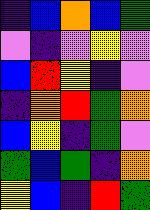[["indigo", "blue", "orange", "blue", "green"], ["violet", "indigo", "violet", "yellow", "violet"], ["blue", "red", "yellow", "indigo", "violet"], ["indigo", "orange", "red", "green", "orange"], ["blue", "yellow", "indigo", "green", "violet"], ["green", "blue", "green", "indigo", "orange"], ["yellow", "blue", "indigo", "red", "green"]]